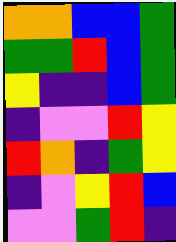[["orange", "orange", "blue", "blue", "green"], ["green", "green", "red", "blue", "green"], ["yellow", "indigo", "indigo", "blue", "green"], ["indigo", "violet", "violet", "red", "yellow"], ["red", "orange", "indigo", "green", "yellow"], ["indigo", "violet", "yellow", "red", "blue"], ["violet", "violet", "green", "red", "indigo"]]